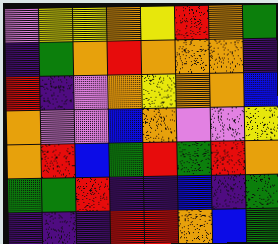[["violet", "yellow", "yellow", "orange", "yellow", "red", "orange", "green"], ["indigo", "green", "orange", "red", "orange", "orange", "orange", "indigo"], ["red", "indigo", "violet", "orange", "yellow", "orange", "orange", "blue"], ["orange", "violet", "violet", "blue", "orange", "violet", "violet", "yellow"], ["orange", "red", "blue", "green", "red", "green", "red", "orange"], ["green", "green", "red", "indigo", "indigo", "blue", "indigo", "green"], ["indigo", "indigo", "indigo", "red", "red", "orange", "blue", "green"]]